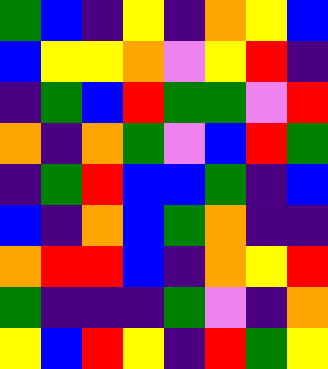[["green", "blue", "indigo", "yellow", "indigo", "orange", "yellow", "blue"], ["blue", "yellow", "yellow", "orange", "violet", "yellow", "red", "indigo"], ["indigo", "green", "blue", "red", "green", "green", "violet", "red"], ["orange", "indigo", "orange", "green", "violet", "blue", "red", "green"], ["indigo", "green", "red", "blue", "blue", "green", "indigo", "blue"], ["blue", "indigo", "orange", "blue", "green", "orange", "indigo", "indigo"], ["orange", "red", "red", "blue", "indigo", "orange", "yellow", "red"], ["green", "indigo", "indigo", "indigo", "green", "violet", "indigo", "orange"], ["yellow", "blue", "red", "yellow", "indigo", "red", "green", "yellow"]]